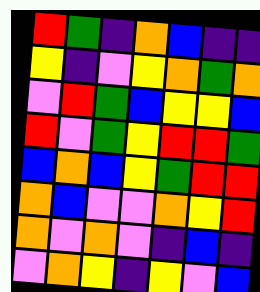[["red", "green", "indigo", "orange", "blue", "indigo", "indigo"], ["yellow", "indigo", "violet", "yellow", "orange", "green", "orange"], ["violet", "red", "green", "blue", "yellow", "yellow", "blue"], ["red", "violet", "green", "yellow", "red", "red", "green"], ["blue", "orange", "blue", "yellow", "green", "red", "red"], ["orange", "blue", "violet", "violet", "orange", "yellow", "red"], ["orange", "violet", "orange", "violet", "indigo", "blue", "indigo"], ["violet", "orange", "yellow", "indigo", "yellow", "violet", "blue"]]